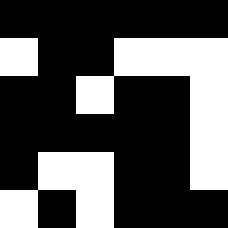[["black", "black", "black", "black", "black", "black"], ["white", "black", "black", "white", "white", "white"], ["black", "black", "white", "black", "black", "white"], ["black", "black", "black", "black", "black", "white"], ["black", "white", "white", "black", "black", "white"], ["white", "black", "white", "black", "black", "black"]]